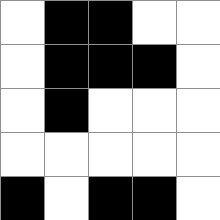[["white", "black", "black", "white", "white"], ["white", "black", "black", "black", "white"], ["white", "black", "white", "white", "white"], ["white", "white", "white", "white", "white"], ["black", "white", "black", "black", "white"]]